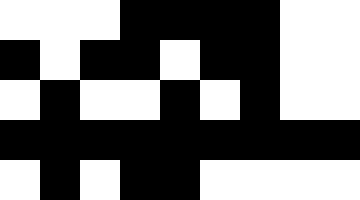[["white", "white", "white", "black", "black", "black", "black", "white", "white"], ["black", "white", "black", "black", "white", "black", "black", "white", "white"], ["white", "black", "white", "white", "black", "white", "black", "white", "white"], ["black", "black", "black", "black", "black", "black", "black", "black", "black"], ["white", "black", "white", "black", "black", "white", "white", "white", "white"]]